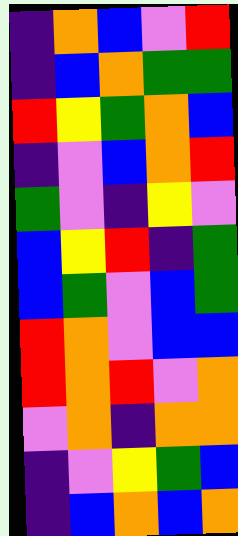[["indigo", "orange", "blue", "violet", "red"], ["indigo", "blue", "orange", "green", "green"], ["red", "yellow", "green", "orange", "blue"], ["indigo", "violet", "blue", "orange", "red"], ["green", "violet", "indigo", "yellow", "violet"], ["blue", "yellow", "red", "indigo", "green"], ["blue", "green", "violet", "blue", "green"], ["red", "orange", "violet", "blue", "blue"], ["red", "orange", "red", "violet", "orange"], ["violet", "orange", "indigo", "orange", "orange"], ["indigo", "violet", "yellow", "green", "blue"], ["indigo", "blue", "orange", "blue", "orange"]]